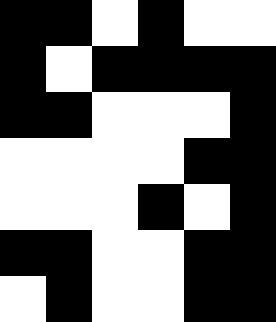[["black", "black", "white", "black", "white", "white"], ["black", "white", "black", "black", "black", "black"], ["black", "black", "white", "white", "white", "black"], ["white", "white", "white", "white", "black", "black"], ["white", "white", "white", "black", "white", "black"], ["black", "black", "white", "white", "black", "black"], ["white", "black", "white", "white", "black", "black"]]